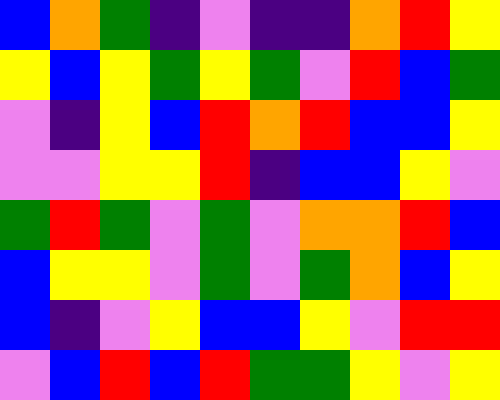[["blue", "orange", "green", "indigo", "violet", "indigo", "indigo", "orange", "red", "yellow"], ["yellow", "blue", "yellow", "green", "yellow", "green", "violet", "red", "blue", "green"], ["violet", "indigo", "yellow", "blue", "red", "orange", "red", "blue", "blue", "yellow"], ["violet", "violet", "yellow", "yellow", "red", "indigo", "blue", "blue", "yellow", "violet"], ["green", "red", "green", "violet", "green", "violet", "orange", "orange", "red", "blue"], ["blue", "yellow", "yellow", "violet", "green", "violet", "green", "orange", "blue", "yellow"], ["blue", "indigo", "violet", "yellow", "blue", "blue", "yellow", "violet", "red", "red"], ["violet", "blue", "red", "blue", "red", "green", "green", "yellow", "violet", "yellow"]]